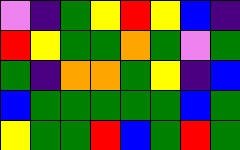[["violet", "indigo", "green", "yellow", "red", "yellow", "blue", "indigo"], ["red", "yellow", "green", "green", "orange", "green", "violet", "green"], ["green", "indigo", "orange", "orange", "green", "yellow", "indigo", "blue"], ["blue", "green", "green", "green", "green", "green", "blue", "green"], ["yellow", "green", "green", "red", "blue", "green", "red", "green"]]